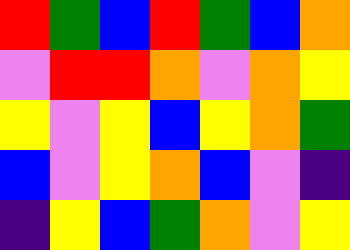[["red", "green", "blue", "red", "green", "blue", "orange"], ["violet", "red", "red", "orange", "violet", "orange", "yellow"], ["yellow", "violet", "yellow", "blue", "yellow", "orange", "green"], ["blue", "violet", "yellow", "orange", "blue", "violet", "indigo"], ["indigo", "yellow", "blue", "green", "orange", "violet", "yellow"]]